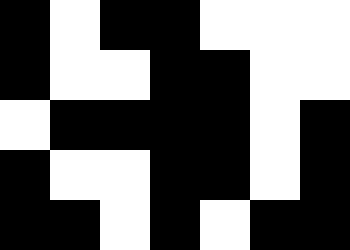[["black", "white", "black", "black", "white", "white", "white"], ["black", "white", "white", "black", "black", "white", "white"], ["white", "black", "black", "black", "black", "white", "black"], ["black", "white", "white", "black", "black", "white", "black"], ["black", "black", "white", "black", "white", "black", "black"]]